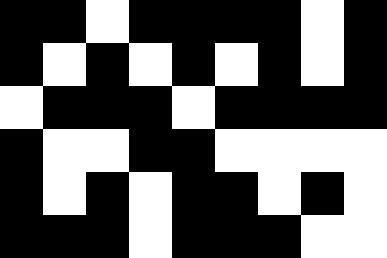[["black", "black", "white", "black", "black", "black", "black", "white", "black"], ["black", "white", "black", "white", "black", "white", "black", "white", "black"], ["white", "black", "black", "black", "white", "black", "black", "black", "black"], ["black", "white", "white", "black", "black", "white", "white", "white", "white"], ["black", "white", "black", "white", "black", "black", "white", "black", "white"], ["black", "black", "black", "white", "black", "black", "black", "white", "white"]]